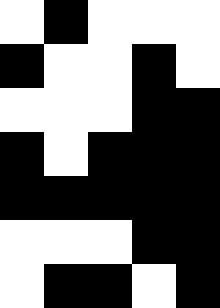[["white", "black", "white", "white", "white"], ["black", "white", "white", "black", "white"], ["white", "white", "white", "black", "black"], ["black", "white", "black", "black", "black"], ["black", "black", "black", "black", "black"], ["white", "white", "white", "black", "black"], ["white", "black", "black", "white", "black"]]